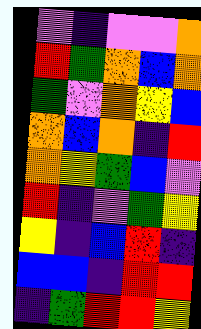[["violet", "indigo", "violet", "violet", "orange"], ["red", "green", "orange", "blue", "orange"], ["green", "violet", "orange", "yellow", "blue"], ["orange", "blue", "orange", "indigo", "red"], ["orange", "yellow", "green", "blue", "violet"], ["red", "indigo", "violet", "green", "yellow"], ["yellow", "indigo", "blue", "red", "indigo"], ["blue", "blue", "indigo", "red", "red"], ["indigo", "green", "red", "red", "yellow"]]